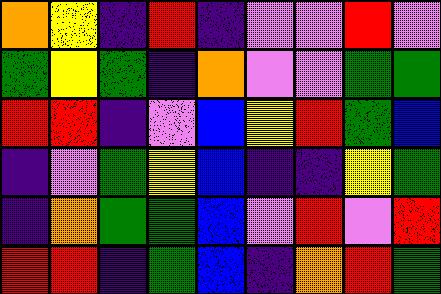[["orange", "yellow", "indigo", "red", "indigo", "violet", "violet", "red", "violet"], ["green", "yellow", "green", "indigo", "orange", "violet", "violet", "green", "green"], ["red", "red", "indigo", "violet", "blue", "yellow", "red", "green", "blue"], ["indigo", "violet", "green", "yellow", "blue", "indigo", "indigo", "yellow", "green"], ["indigo", "orange", "green", "green", "blue", "violet", "red", "violet", "red"], ["red", "red", "indigo", "green", "blue", "indigo", "orange", "red", "green"]]